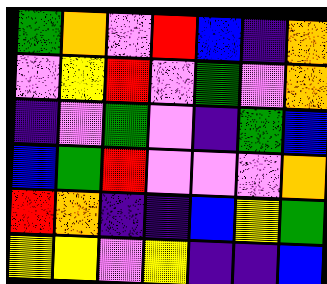[["green", "orange", "violet", "red", "blue", "indigo", "orange"], ["violet", "yellow", "red", "violet", "green", "violet", "orange"], ["indigo", "violet", "green", "violet", "indigo", "green", "blue"], ["blue", "green", "red", "violet", "violet", "violet", "orange"], ["red", "orange", "indigo", "indigo", "blue", "yellow", "green"], ["yellow", "yellow", "violet", "yellow", "indigo", "indigo", "blue"]]